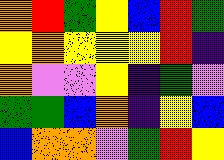[["orange", "red", "green", "yellow", "blue", "red", "green"], ["yellow", "orange", "yellow", "yellow", "yellow", "red", "indigo"], ["orange", "violet", "violet", "yellow", "indigo", "green", "violet"], ["green", "green", "blue", "orange", "indigo", "yellow", "blue"], ["blue", "orange", "orange", "violet", "green", "red", "yellow"]]